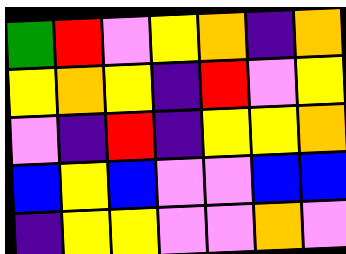[["green", "red", "violet", "yellow", "orange", "indigo", "orange"], ["yellow", "orange", "yellow", "indigo", "red", "violet", "yellow"], ["violet", "indigo", "red", "indigo", "yellow", "yellow", "orange"], ["blue", "yellow", "blue", "violet", "violet", "blue", "blue"], ["indigo", "yellow", "yellow", "violet", "violet", "orange", "violet"]]